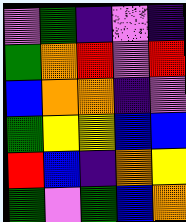[["violet", "green", "indigo", "violet", "indigo"], ["green", "orange", "red", "violet", "red"], ["blue", "orange", "orange", "indigo", "violet"], ["green", "yellow", "yellow", "blue", "blue"], ["red", "blue", "indigo", "orange", "yellow"], ["green", "violet", "green", "blue", "orange"]]